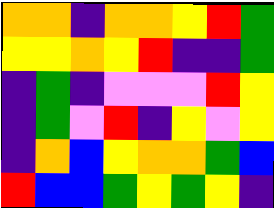[["orange", "orange", "indigo", "orange", "orange", "yellow", "red", "green"], ["yellow", "yellow", "orange", "yellow", "red", "indigo", "indigo", "green"], ["indigo", "green", "indigo", "violet", "violet", "violet", "red", "yellow"], ["indigo", "green", "violet", "red", "indigo", "yellow", "violet", "yellow"], ["indigo", "orange", "blue", "yellow", "orange", "orange", "green", "blue"], ["red", "blue", "blue", "green", "yellow", "green", "yellow", "indigo"]]